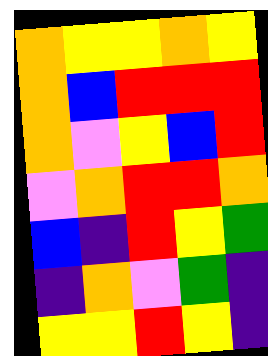[["orange", "yellow", "yellow", "orange", "yellow"], ["orange", "blue", "red", "red", "red"], ["orange", "violet", "yellow", "blue", "red"], ["violet", "orange", "red", "red", "orange"], ["blue", "indigo", "red", "yellow", "green"], ["indigo", "orange", "violet", "green", "indigo"], ["yellow", "yellow", "red", "yellow", "indigo"]]